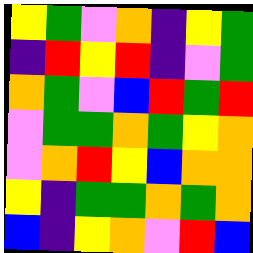[["yellow", "green", "violet", "orange", "indigo", "yellow", "green"], ["indigo", "red", "yellow", "red", "indigo", "violet", "green"], ["orange", "green", "violet", "blue", "red", "green", "red"], ["violet", "green", "green", "orange", "green", "yellow", "orange"], ["violet", "orange", "red", "yellow", "blue", "orange", "orange"], ["yellow", "indigo", "green", "green", "orange", "green", "orange"], ["blue", "indigo", "yellow", "orange", "violet", "red", "blue"]]